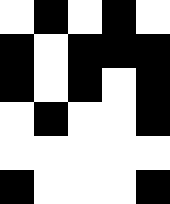[["white", "black", "white", "black", "white"], ["black", "white", "black", "black", "black"], ["black", "white", "black", "white", "black"], ["white", "black", "white", "white", "black"], ["white", "white", "white", "white", "white"], ["black", "white", "white", "white", "black"]]